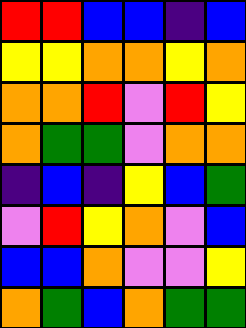[["red", "red", "blue", "blue", "indigo", "blue"], ["yellow", "yellow", "orange", "orange", "yellow", "orange"], ["orange", "orange", "red", "violet", "red", "yellow"], ["orange", "green", "green", "violet", "orange", "orange"], ["indigo", "blue", "indigo", "yellow", "blue", "green"], ["violet", "red", "yellow", "orange", "violet", "blue"], ["blue", "blue", "orange", "violet", "violet", "yellow"], ["orange", "green", "blue", "orange", "green", "green"]]